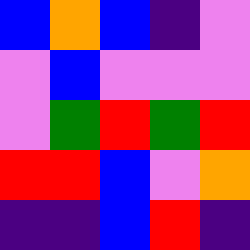[["blue", "orange", "blue", "indigo", "violet"], ["violet", "blue", "violet", "violet", "violet"], ["violet", "green", "red", "green", "red"], ["red", "red", "blue", "violet", "orange"], ["indigo", "indigo", "blue", "red", "indigo"]]